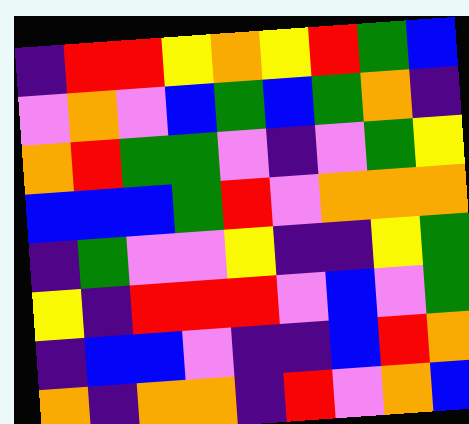[["indigo", "red", "red", "yellow", "orange", "yellow", "red", "green", "blue"], ["violet", "orange", "violet", "blue", "green", "blue", "green", "orange", "indigo"], ["orange", "red", "green", "green", "violet", "indigo", "violet", "green", "yellow"], ["blue", "blue", "blue", "green", "red", "violet", "orange", "orange", "orange"], ["indigo", "green", "violet", "violet", "yellow", "indigo", "indigo", "yellow", "green"], ["yellow", "indigo", "red", "red", "red", "violet", "blue", "violet", "green"], ["indigo", "blue", "blue", "violet", "indigo", "indigo", "blue", "red", "orange"], ["orange", "indigo", "orange", "orange", "indigo", "red", "violet", "orange", "blue"]]